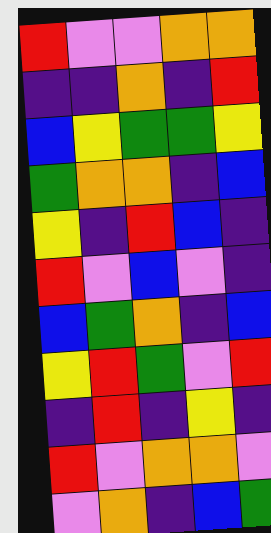[["red", "violet", "violet", "orange", "orange"], ["indigo", "indigo", "orange", "indigo", "red"], ["blue", "yellow", "green", "green", "yellow"], ["green", "orange", "orange", "indigo", "blue"], ["yellow", "indigo", "red", "blue", "indigo"], ["red", "violet", "blue", "violet", "indigo"], ["blue", "green", "orange", "indigo", "blue"], ["yellow", "red", "green", "violet", "red"], ["indigo", "red", "indigo", "yellow", "indigo"], ["red", "violet", "orange", "orange", "violet"], ["violet", "orange", "indigo", "blue", "green"]]